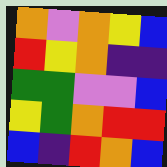[["orange", "violet", "orange", "yellow", "blue"], ["red", "yellow", "orange", "indigo", "indigo"], ["green", "green", "violet", "violet", "blue"], ["yellow", "green", "orange", "red", "red"], ["blue", "indigo", "red", "orange", "blue"]]